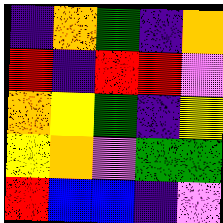[["indigo", "orange", "green", "indigo", "orange"], ["red", "indigo", "red", "red", "violet"], ["orange", "yellow", "green", "indigo", "yellow"], ["yellow", "orange", "violet", "green", "green"], ["red", "blue", "blue", "indigo", "violet"]]